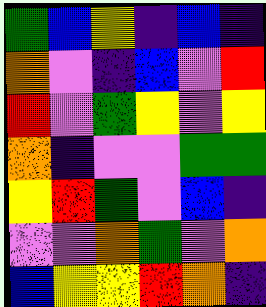[["green", "blue", "yellow", "indigo", "blue", "indigo"], ["orange", "violet", "indigo", "blue", "violet", "red"], ["red", "violet", "green", "yellow", "violet", "yellow"], ["orange", "indigo", "violet", "violet", "green", "green"], ["yellow", "red", "green", "violet", "blue", "indigo"], ["violet", "violet", "orange", "green", "violet", "orange"], ["blue", "yellow", "yellow", "red", "orange", "indigo"]]